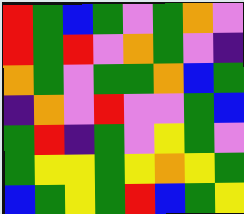[["red", "green", "blue", "green", "violet", "green", "orange", "violet"], ["red", "green", "red", "violet", "orange", "green", "violet", "indigo"], ["orange", "green", "violet", "green", "green", "orange", "blue", "green"], ["indigo", "orange", "violet", "red", "violet", "violet", "green", "blue"], ["green", "red", "indigo", "green", "violet", "yellow", "green", "violet"], ["green", "yellow", "yellow", "green", "yellow", "orange", "yellow", "green"], ["blue", "green", "yellow", "green", "red", "blue", "green", "yellow"]]